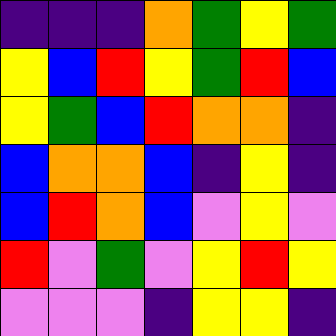[["indigo", "indigo", "indigo", "orange", "green", "yellow", "green"], ["yellow", "blue", "red", "yellow", "green", "red", "blue"], ["yellow", "green", "blue", "red", "orange", "orange", "indigo"], ["blue", "orange", "orange", "blue", "indigo", "yellow", "indigo"], ["blue", "red", "orange", "blue", "violet", "yellow", "violet"], ["red", "violet", "green", "violet", "yellow", "red", "yellow"], ["violet", "violet", "violet", "indigo", "yellow", "yellow", "indigo"]]